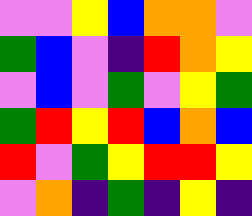[["violet", "violet", "yellow", "blue", "orange", "orange", "violet"], ["green", "blue", "violet", "indigo", "red", "orange", "yellow"], ["violet", "blue", "violet", "green", "violet", "yellow", "green"], ["green", "red", "yellow", "red", "blue", "orange", "blue"], ["red", "violet", "green", "yellow", "red", "red", "yellow"], ["violet", "orange", "indigo", "green", "indigo", "yellow", "indigo"]]